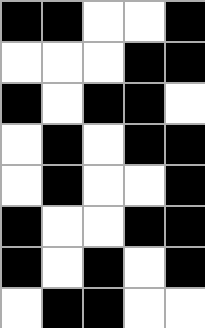[["black", "black", "white", "white", "black"], ["white", "white", "white", "black", "black"], ["black", "white", "black", "black", "white"], ["white", "black", "white", "black", "black"], ["white", "black", "white", "white", "black"], ["black", "white", "white", "black", "black"], ["black", "white", "black", "white", "black"], ["white", "black", "black", "white", "white"]]